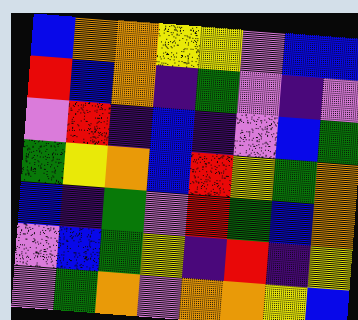[["blue", "orange", "orange", "yellow", "yellow", "violet", "blue", "blue"], ["red", "blue", "orange", "indigo", "green", "violet", "indigo", "violet"], ["violet", "red", "indigo", "blue", "indigo", "violet", "blue", "green"], ["green", "yellow", "orange", "blue", "red", "yellow", "green", "orange"], ["blue", "indigo", "green", "violet", "red", "green", "blue", "orange"], ["violet", "blue", "green", "yellow", "indigo", "red", "indigo", "yellow"], ["violet", "green", "orange", "violet", "orange", "orange", "yellow", "blue"]]